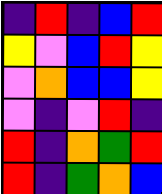[["indigo", "red", "indigo", "blue", "red"], ["yellow", "violet", "blue", "red", "yellow"], ["violet", "orange", "blue", "blue", "yellow"], ["violet", "indigo", "violet", "red", "indigo"], ["red", "indigo", "orange", "green", "red"], ["red", "indigo", "green", "orange", "blue"]]